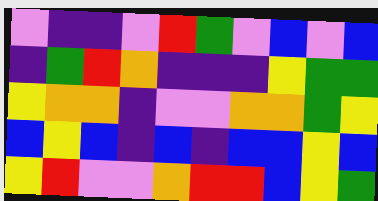[["violet", "indigo", "indigo", "violet", "red", "green", "violet", "blue", "violet", "blue"], ["indigo", "green", "red", "orange", "indigo", "indigo", "indigo", "yellow", "green", "green"], ["yellow", "orange", "orange", "indigo", "violet", "violet", "orange", "orange", "green", "yellow"], ["blue", "yellow", "blue", "indigo", "blue", "indigo", "blue", "blue", "yellow", "blue"], ["yellow", "red", "violet", "violet", "orange", "red", "red", "blue", "yellow", "green"]]